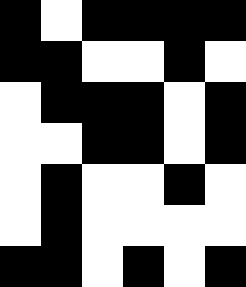[["black", "white", "black", "black", "black", "black"], ["black", "black", "white", "white", "black", "white"], ["white", "black", "black", "black", "white", "black"], ["white", "white", "black", "black", "white", "black"], ["white", "black", "white", "white", "black", "white"], ["white", "black", "white", "white", "white", "white"], ["black", "black", "white", "black", "white", "black"]]